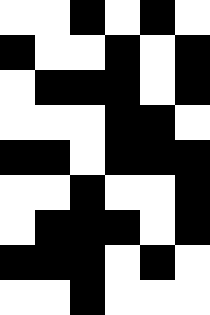[["white", "white", "black", "white", "black", "white"], ["black", "white", "white", "black", "white", "black"], ["white", "black", "black", "black", "white", "black"], ["white", "white", "white", "black", "black", "white"], ["black", "black", "white", "black", "black", "black"], ["white", "white", "black", "white", "white", "black"], ["white", "black", "black", "black", "white", "black"], ["black", "black", "black", "white", "black", "white"], ["white", "white", "black", "white", "white", "white"]]